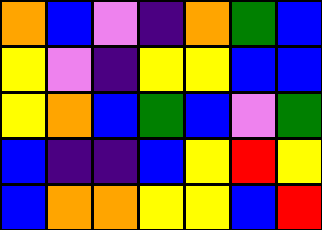[["orange", "blue", "violet", "indigo", "orange", "green", "blue"], ["yellow", "violet", "indigo", "yellow", "yellow", "blue", "blue"], ["yellow", "orange", "blue", "green", "blue", "violet", "green"], ["blue", "indigo", "indigo", "blue", "yellow", "red", "yellow"], ["blue", "orange", "orange", "yellow", "yellow", "blue", "red"]]